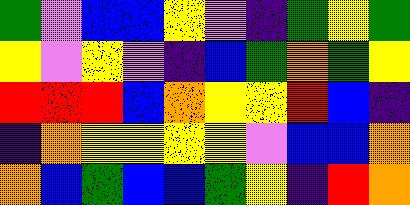[["green", "violet", "blue", "blue", "yellow", "violet", "indigo", "green", "yellow", "green"], ["yellow", "violet", "yellow", "violet", "indigo", "blue", "green", "orange", "green", "yellow"], ["red", "red", "red", "blue", "orange", "yellow", "yellow", "red", "blue", "indigo"], ["indigo", "orange", "yellow", "yellow", "yellow", "yellow", "violet", "blue", "blue", "orange"], ["orange", "blue", "green", "blue", "blue", "green", "yellow", "indigo", "red", "orange"]]